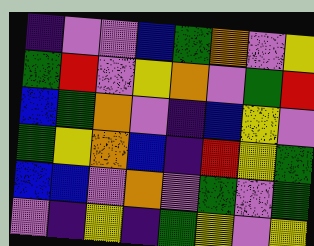[["indigo", "violet", "violet", "blue", "green", "orange", "violet", "yellow"], ["green", "red", "violet", "yellow", "orange", "violet", "green", "red"], ["blue", "green", "orange", "violet", "indigo", "blue", "yellow", "violet"], ["green", "yellow", "orange", "blue", "indigo", "red", "yellow", "green"], ["blue", "blue", "violet", "orange", "violet", "green", "violet", "green"], ["violet", "indigo", "yellow", "indigo", "green", "yellow", "violet", "yellow"]]